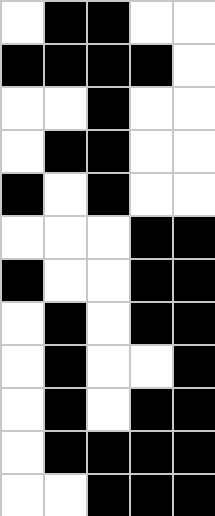[["white", "black", "black", "white", "white"], ["black", "black", "black", "black", "white"], ["white", "white", "black", "white", "white"], ["white", "black", "black", "white", "white"], ["black", "white", "black", "white", "white"], ["white", "white", "white", "black", "black"], ["black", "white", "white", "black", "black"], ["white", "black", "white", "black", "black"], ["white", "black", "white", "white", "black"], ["white", "black", "white", "black", "black"], ["white", "black", "black", "black", "black"], ["white", "white", "black", "black", "black"]]